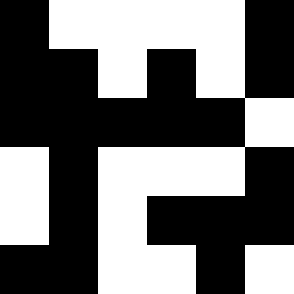[["black", "white", "white", "white", "white", "black"], ["black", "black", "white", "black", "white", "black"], ["black", "black", "black", "black", "black", "white"], ["white", "black", "white", "white", "white", "black"], ["white", "black", "white", "black", "black", "black"], ["black", "black", "white", "white", "black", "white"]]